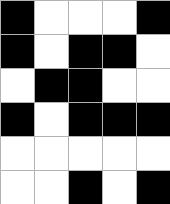[["black", "white", "white", "white", "black"], ["black", "white", "black", "black", "white"], ["white", "black", "black", "white", "white"], ["black", "white", "black", "black", "black"], ["white", "white", "white", "white", "white"], ["white", "white", "black", "white", "black"]]